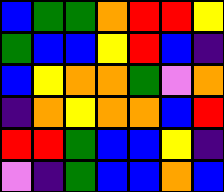[["blue", "green", "green", "orange", "red", "red", "yellow"], ["green", "blue", "blue", "yellow", "red", "blue", "indigo"], ["blue", "yellow", "orange", "orange", "green", "violet", "orange"], ["indigo", "orange", "yellow", "orange", "orange", "blue", "red"], ["red", "red", "green", "blue", "blue", "yellow", "indigo"], ["violet", "indigo", "green", "blue", "blue", "orange", "blue"]]